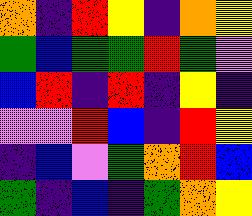[["orange", "indigo", "red", "yellow", "indigo", "orange", "yellow"], ["green", "blue", "green", "green", "red", "green", "violet"], ["blue", "red", "indigo", "red", "indigo", "yellow", "indigo"], ["violet", "violet", "red", "blue", "indigo", "red", "yellow"], ["indigo", "blue", "violet", "green", "orange", "red", "blue"], ["green", "indigo", "blue", "indigo", "green", "orange", "yellow"]]